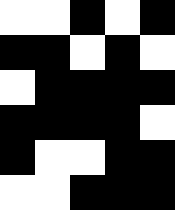[["white", "white", "black", "white", "black"], ["black", "black", "white", "black", "white"], ["white", "black", "black", "black", "black"], ["black", "black", "black", "black", "white"], ["black", "white", "white", "black", "black"], ["white", "white", "black", "black", "black"]]